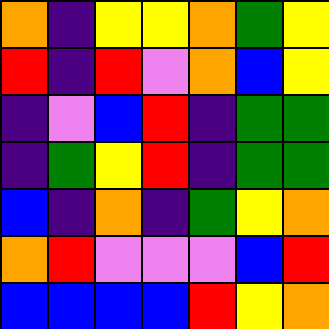[["orange", "indigo", "yellow", "yellow", "orange", "green", "yellow"], ["red", "indigo", "red", "violet", "orange", "blue", "yellow"], ["indigo", "violet", "blue", "red", "indigo", "green", "green"], ["indigo", "green", "yellow", "red", "indigo", "green", "green"], ["blue", "indigo", "orange", "indigo", "green", "yellow", "orange"], ["orange", "red", "violet", "violet", "violet", "blue", "red"], ["blue", "blue", "blue", "blue", "red", "yellow", "orange"]]